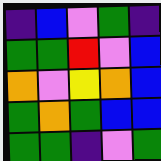[["indigo", "blue", "violet", "green", "indigo"], ["green", "green", "red", "violet", "blue"], ["orange", "violet", "yellow", "orange", "blue"], ["green", "orange", "green", "blue", "blue"], ["green", "green", "indigo", "violet", "green"]]